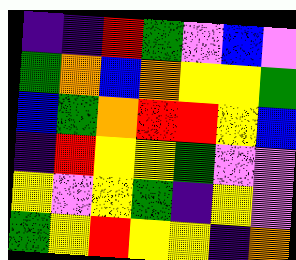[["indigo", "indigo", "red", "green", "violet", "blue", "violet"], ["green", "orange", "blue", "orange", "yellow", "yellow", "green"], ["blue", "green", "orange", "red", "red", "yellow", "blue"], ["indigo", "red", "yellow", "yellow", "green", "violet", "violet"], ["yellow", "violet", "yellow", "green", "indigo", "yellow", "violet"], ["green", "yellow", "red", "yellow", "yellow", "indigo", "orange"]]